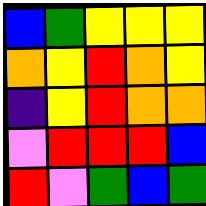[["blue", "green", "yellow", "yellow", "yellow"], ["orange", "yellow", "red", "orange", "yellow"], ["indigo", "yellow", "red", "orange", "orange"], ["violet", "red", "red", "red", "blue"], ["red", "violet", "green", "blue", "green"]]